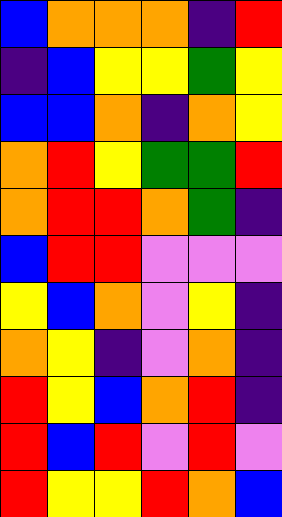[["blue", "orange", "orange", "orange", "indigo", "red"], ["indigo", "blue", "yellow", "yellow", "green", "yellow"], ["blue", "blue", "orange", "indigo", "orange", "yellow"], ["orange", "red", "yellow", "green", "green", "red"], ["orange", "red", "red", "orange", "green", "indigo"], ["blue", "red", "red", "violet", "violet", "violet"], ["yellow", "blue", "orange", "violet", "yellow", "indigo"], ["orange", "yellow", "indigo", "violet", "orange", "indigo"], ["red", "yellow", "blue", "orange", "red", "indigo"], ["red", "blue", "red", "violet", "red", "violet"], ["red", "yellow", "yellow", "red", "orange", "blue"]]